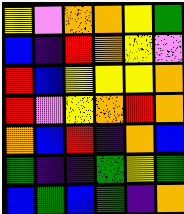[["yellow", "violet", "orange", "orange", "yellow", "green"], ["blue", "indigo", "red", "orange", "yellow", "violet"], ["red", "blue", "yellow", "yellow", "yellow", "orange"], ["red", "violet", "yellow", "orange", "red", "orange"], ["orange", "blue", "red", "indigo", "orange", "blue"], ["green", "indigo", "indigo", "green", "yellow", "green"], ["blue", "green", "blue", "green", "indigo", "orange"]]